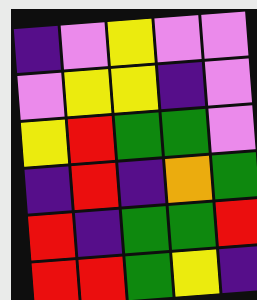[["indigo", "violet", "yellow", "violet", "violet"], ["violet", "yellow", "yellow", "indigo", "violet"], ["yellow", "red", "green", "green", "violet"], ["indigo", "red", "indigo", "orange", "green"], ["red", "indigo", "green", "green", "red"], ["red", "red", "green", "yellow", "indigo"]]